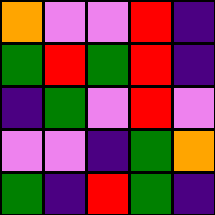[["orange", "violet", "violet", "red", "indigo"], ["green", "red", "green", "red", "indigo"], ["indigo", "green", "violet", "red", "violet"], ["violet", "violet", "indigo", "green", "orange"], ["green", "indigo", "red", "green", "indigo"]]